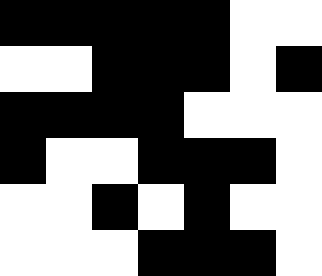[["black", "black", "black", "black", "black", "white", "white"], ["white", "white", "black", "black", "black", "white", "black"], ["black", "black", "black", "black", "white", "white", "white"], ["black", "white", "white", "black", "black", "black", "white"], ["white", "white", "black", "white", "black", "white", "white"], ["white", "white", "white", "black", "black", "black", "white"]]